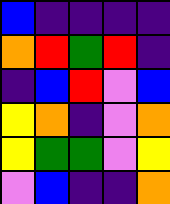[["blue", "indigo", "indigo", "indigo", "indigo"], ["orange", "red", "green", "red", "indigo"], ["indigo", "blue", "red", "violet", "blue"], ["yellow", "orange", "indigo", "violet", "orange"], ["yellow", "green", "green", "violet", "yellow"], ["violet", "blue", "indigo", "indigo", "orange"]]